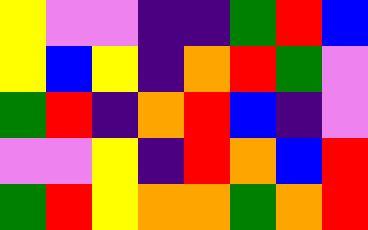[["yellow", "violet", "violet", "indigo", "indigo", "green", "red", "blue"], ["yellow", "blue", "yellow", "indigo", "orange", "red", "green", "violet"], ["green", "red", "indigo", "orange", "red", "blue", "indigo", "violet"], ["violet", "violet", "yellow", "indigo", "red", "orange", "blue", "red"], ["green", "red", "yellow", "orange", "orange", "green", "orange", "red"]]